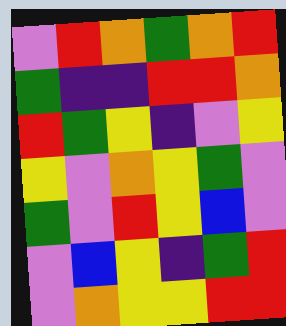[["violet", "red", "orange", "green", "orange", "red"], ["green", "indigo", "indigo", "red", "red", "orange"], ["red", "green", "yellow", "indigo", "violet", "yellow"], ["yellow", "violet", "orange", "yellow", "green", "violet"], ["green", "violet", "red", "yellow", "blue", "violet"], ["violet", "blue", "yellow", "indigo", "green", "red"], ["violet", "orange", "yellow", "yellow", "red", "red"]]